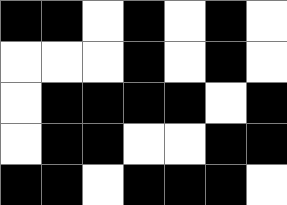[["black", "black", "white", "black", "white", "black", "white"], ["white", "white", "white", "black", "white", "black", "white"], ["white", "black", "black", "black", "black", "white", "black"], ["white", "black", "black", "white", "white", "black", "black"], ["black", "black", "white", "black", "black", "black", "white"]]